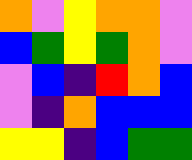[["orange", "violet", "yellow", "orange", "orange", "violet"], ["blue", "green", "yellow", "green", "orange", "violet"], ["violet", "blue", "indigo", "red", "orange", "blue"], ["violet", "indigo", "orange", "blue", "blue", "blue"], ["yellow", "yellow", "indigo", "blue", "green", "green"]]